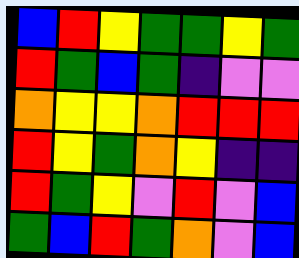[["blue", "red", "yellow", "green", "green", "yellow", "green"], ["red", "green", "blue", "green", "indigo", "violet", "violet"], ["orange", "yellow", "yellow", "orange", "red", "red", "red"], ["red", "yellow", "green", "orange", "yellow", "indigo", "indigo"], ["red", "green", "yellow", "violet", "red", "violet", "blue"], ["green", "blue", "red", "green", "orange", "violet", "blue"]]